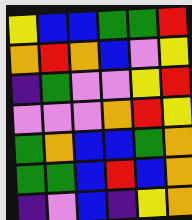[["yellow", "blue", "blue", "green", "green", "red"], ["orange", "red", "orange", "blue", "violet", "yellow"], ["indigo", "green", "violet", "violet", "yellow", "red"], ["violet", "violet", "violet", "orange", "red", "yellow"], ["green", "orange", "blue", "blue", "green", "orange"], ["green", "green", "blue", "red", "blue", "orange"], ["indigo", "violet", "blue", "indigo", "yellow", "orange"]]